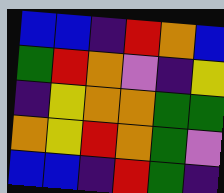[["blue", "blue", "indigo", "red", "orange", "blue"], ["green", "red", "orange", "violet", "indigo", "yellow"], ["indigo", "yellow", "orange", "orange", "green", "green"], ["orange", "yellow", "red", "orange", "green", "violet"], ["blue", "blue", "indigo", "red", "green", "indigo"]]